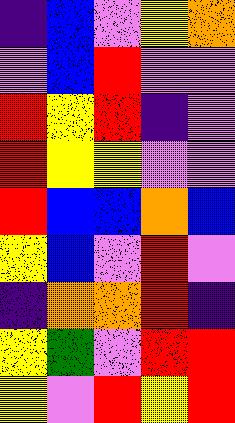[["indigo", "blue", "violet", "yellow", "orange"], ["violet", "blue", "red", "violet", "violet"], ["red", "yellow", "red", "indigo", "violet"], ["red", "yellow", "yellow", "violet", "violet"], ["red", "blue", "blue", "orange", "blue"], ["yellow", "blue", "violet", "red", "violet"], ["indigo", "orange", "orange", "red", "indigo"], ["yellow", "green", "violet", "red", "red"], ["yellow", "violet", "red", "yellow", "red"]]